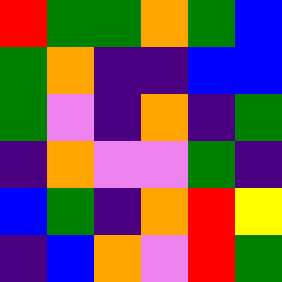[["red", "green", "green", "orange", "green", "blue"], ["green", "orange", "indigo", "indigo", "blue", "blue"], ["green", "violet", "indigo", "orange", "indigo", "green"], ["indigo", "orange", "violet", "violet", "green", "indigo"], ["blue", "green", "indigo", "orange", "red", "yellow"], ["indigo", "blue", "orange", "violet", "red", "green"]]